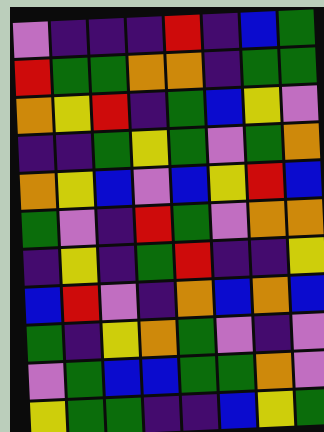[["violet", "indigo", "indigo", "indigo", "red", "indigo", "blue", "green"], ["red", "green", "green", "orange", "orange", "indigo", "green", "green"], ["orange", "yellow", "red", "indigo", "green", "blue", "yellow", "violet"], ["indigo", "indigo", "green", "yellow", "green", "violet", "green", "orange"], ["orange", "yellow", "blue", "violet", "blue", "yellow", "red", "blue"], ["green", "violet", "indigo", "red", "green", "violet", "orange", "orange"], ["indigo", "yellow", "indigo", "green", "red", "indigo", "indigo", "yellow"], ["blue", "red", "violet", "indigo", "orange", "blue", "orange", "blue"], ["green", "indigo", "yellow", "orange", "green", "violet", "indigo", "violet"], ["violet", "green", "blue", "blue", "green", "green", "orange", "violet"], ["yellow", "green", "green", "indigo", "indigo", "blue", "yellow", "green"]]